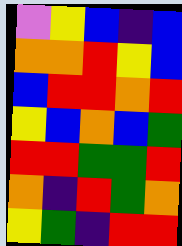[["violet", "yellow", "blue", "indigo", "blue"], ["orange", "orange", "red", "yellow", "blue"], ["blue", "red", "red", "orange", "red"], ["yellow", "blue", "orange", "blue", "green"], ["red", "red", "green", "green", "red"], ["orange", "indigo", "red", "green", "orange"], ["yellow", "green", "indigo", "red", "red"]]